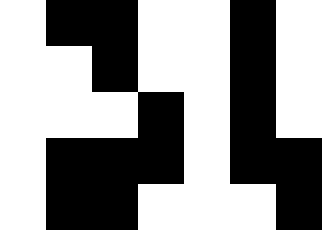[["white", "black", "black", "white", "white", "black", "white"], ["white", "white", "black", "white", "white", "black", "white"], ["white", "white", "white", "black", "white", "black", "white"], ["white", "black", "black", "black", "white", "black", "black"], ["white", "black", "black", "white", "white", "white", "black"]]